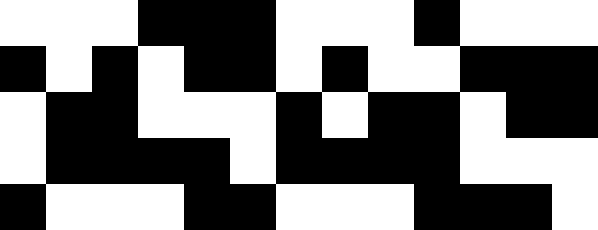[["white", "white", "white", "black", "black", "black", "white", "white", "white", "black", "white", "white", "white"], ["black", "white", "black", "white", "black", "black", "white", "black", "white", "white", "black", "black", "black"], ["white", "black", "black", "white", "white", "white", "black", "white", "black", "black", "white", "black", "black"], ["white", "black", "black", "black", "black", "white", "black", "black", "black", "black", "white", "white", "white"], ["black", "white", "white", "white", "black", "black", "white", "white", "white", "black", "black", "black", "white"]]